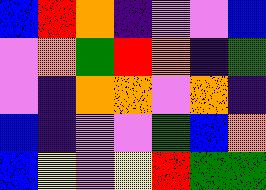[["blue", "red", "orange", "indigo", "violet", "violet", "blue"], ["violet", "orange", "green", "red", "orange", "indigo", "green"], ["violet", "indigo", "orange", "orange", "violet", "orange", "indigo"], ["blue", "indigo", "violet", "violet", "green", "blue", "orange"], ["blue", "yellow", "violet", "yellow", "red", "green", "green"]]